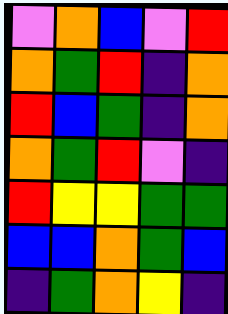[["violet", "orange", "blue", "violet", "red"], ["orange", "green", "red", "indigo", "orange"], ["red", "blue", "green", "indigo", "orange"], ["orange", "green", "red", "violet", "indigo"], ["red", "yellow", "yellow", "green", "green"], ["blue", "blue", "orange", "green", "blue"], ["indigo", "green", "orange", "yellow", "indigo"]]